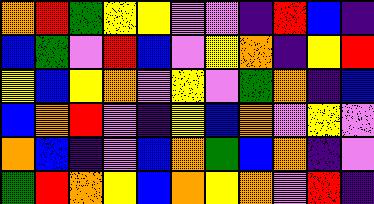[["orange", "red", "green", "yellow", "yellow", "violet", "violet", "indigo", "red", "blue", "indigo"], ["blue", "green", "violet", "red", "blue", "violet", "yellow", "orange", "indigo", "yellow", "red"], ["yellow", "blue", "yellow", "orange", "violet", "yellow", "violet", "green", "orange", "indigo", "blue"], ["blue", "orange", "red", "violet", "indigo", "yellow", "blue", "orange", "violet", "yellow", "violet"], ["orange", "blue", "indigo", "violet", "blue", "orange", "green", "blue", "orange", "indigo", "violet"], ["green", "red", "orange", "yellow", "blue", "orange", "yellow", "orange", "violet", "red", "indigo"]]